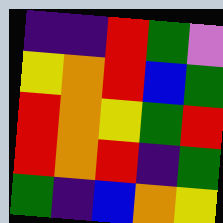[["indigo", "indigo", "red", "green", "violet"], ["yellow", "orange", "red", "blue", "green"], ["red", "orange", "yellow", "green", "red"], ["red", "orange", "red", "indigo", "green"], ["green", "indigo", "blue", "orange", "yellow"]]